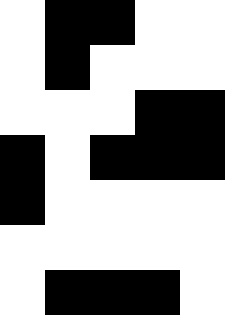[["white", "black", "black", "white", "white"], ["white", "black", "white", "white", "white"], ["white", "white", "white", "black", "black"], ["black", "white", "black", "black", "black"], ["black", "white", "white", "white", "white"], ["white", "white", "white", "white", "white"], ["white", "black", "black", "black", "white"]]